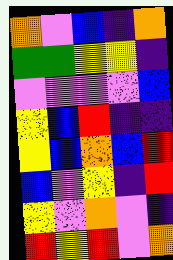[["orange", "violet", "blue", "indigo", "orange"], ["green", "green", "yellow", "yellow", "indigo"], ["violet", "violet", "violet", "violet", "blue"], ["yellow", "blue", "red", "indigo", "indigo"], ["yellow", "blue", "orange", "blue", "red"], ["blue", "violet", "yellow", "indigo", "red"], ["yellow", "violet", "orange", "violet", "indigo"], ["red", "yellow", "red", "violet", "orange"]]